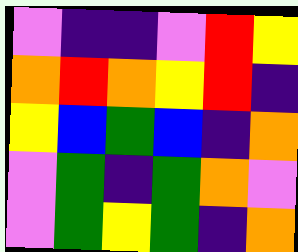[["violet", "indigo", "indigo", "violet", "red", "yellow"], ["orange", "red", "orange", "yellow", "red", "indigo"], ["yellow", "blue", "green", "blue", "indigo", "orange"], ["violet", "green", "indigo", "green", "orange", "violet"], ["violet", "green", "yellow", "green", "indigo", "orange"]]